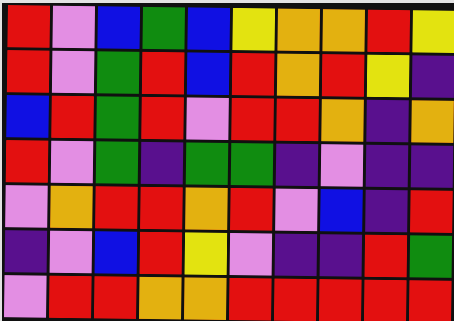[["red", "violet", "blue", "green", "blue", "yellow", "orange", "orange", "red", "yellow"], ["red", "violet", "green", "red", "blue", "red", "orange", "red", "yellow", "indigo"], ["blue", "red", "green", "red", "violet", "red", "red", "orange", "indigo", "orange"], ["red", "violet", "green", "indigo", "green", "green", "indigo", "violet", "indigo", "indigo"], ["violet", "orange", "red", "red", "orange", "red", "violet", "blue", "indigo", "red"], ["indigo", "violet", "blue", "red", "yellow", "violet", "indigo", "indigo", "red", "green"], ["violet", "red", "red", "orange", "orange", "red", "red", "red", "red", "red"]]